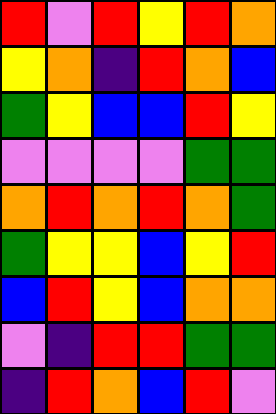[["red", "violet", "red", "yellow", "red", "orange"], ["yellow", "orange", "indigo", "red", "orange", "blue"], ["green", "yellow", "blue", "blue", "red", "yellow"], ["violet", "violet", "violet", "violet", "green", "green"], ["orange", "red", "orange", "red", "orange", "green"], ["green", "yellow", "yellow", "blue", "yellow", "red"], ["blue", "red", "yellow", "blue", "orange", "orange"], ["violet", "indigo", "red", "red", "green", "green"], ["indigo", "red", "orange", "blue", "red", "violet"]]